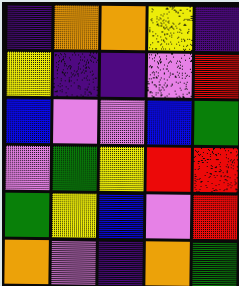[["indigo", "orange", "orange", "yellow", "indigo"], ["yellow", "indigo", "indigo", "violet", "red"], ["blue", "violet", "violet", "blue", "green"], ["violet", "green", "yellow", "red", "red"], ["green", "yellow", "blue", "violet", "red"], ["orange", "violet", "indigo", "orange", "green"]]